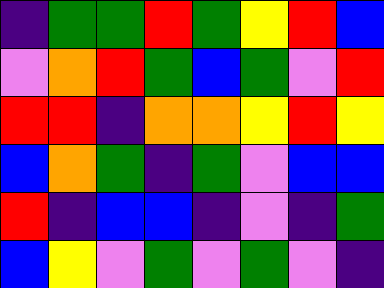[["indigo", "green", "green", "red", "green", "yellow", "red", "blue"], ["violet", "orange", "red", "green", "blue", "green", "violet", "red"], ["red", "red", "indigo", "orange", "orange", "yellow", "red", "yellow"], ["blue", "orange", "green", "indigo", "green", "violet", "blue", "blue"], ["red", "indigo", "blue", "blue", "indigo", "violet", "indigo", "green"], ["blue", "yellow", "violet", "green", "violet", "green", "violet", "indigo"]]